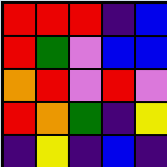[["red", "red", "red", "indigo", "blue"], ["red", "green", "violet", "blue", "blue"], ["orange", "red", "violet", "red", "violet"], ["red", "orange", "green", "indigo", "yellow"], ["indigo", "yellow", "indigo", "blue", "indigo"]]